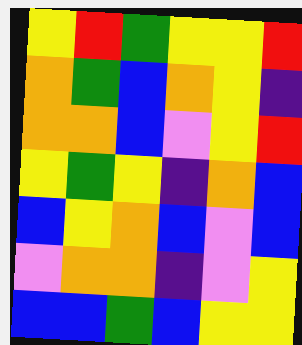[["yellow", "red", "green", "yellow", "yellow", "red"], ["orange", "green", "blue", "orange", "yellow", "indigo"], ["orange", "orange", "blue", "violet", "yellow", "red"], ["yellow", "green", "yellow", "indigo", "orange", "blue"], ["blue", "yellow", "orange", "blue", "violet", "blue"], ["violet", "orange", "orange", "indigo", "violet", "yellow"], ["blue", "blue", "green", "blue", "yellow", "yellow"]]